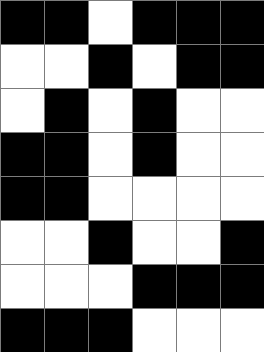[["black", "black", "white", "black", "black", "black"], ["white", "white", "black", "white", "black", "black"], ["white", "black", "white", "black", "white", "white"], ["black", "black", "white", "black", "white", "white"], ["black", "black", "white", "white", "white", "white"], ["white", "white", "black", "white", "white", "black"], ["white", "white", "white", "black", "black", "black"], ["black", "black", "black", "white", "white", "white"]]